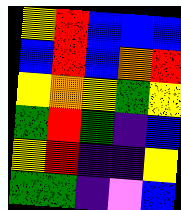[["yellow", "red", "blue", "blue", "blue"], ["blue", "red", "blue", "orange", "red"], ["yellow", "orange", "yellow", "green", "yellow"], ["green", "red", "green", "indigo", "blue"], ["yellow", "red", "indigo", "indigo", "yellow"], ["green", "green", "indigo", "violet", "blue"]]